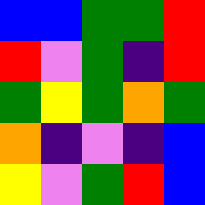[["blue", "blue", "green", "green", "red"], ["red", "violet", "green", "indigo", "red"], ["green", "yellow", "green", "orange", "green"], ["orange", "indigo", "violet", "indigo", "blue"], ["yellow", "violet", "green", "red", "blue"]]